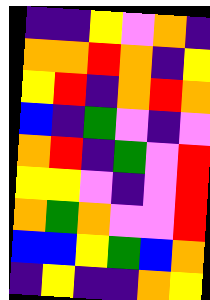[["indigo", "indigo", "yellow", "violet", "orange", "indigo"], ["orange", "orange", "red", "orange", "indigo", "yellow"], ["yellow", "red", "indigo", "orange", "red", "orange"], ["blue", "indigo", "green", "violet", "indigo", "violet"], ["orange", "red", "indigo", "green", "violet", "red"], ["yellow", "yellow", "violet", "indigo", "violet", "red"], ["orange", "green", "orange", "violet", "violet", "red"], ["blue", "blue", "yellow", "green", "blue", "orange"], ["indigo", "yellow", "indigo", "indigo", "orange", "yellow"]]